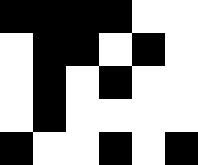[["black", "black", "black", "black", "white", "white"], ["white", "black", "black", "white", "black", "white"], ["white", "black", "white", "black", "white", "white"], ["white", "black", "white", "white", "white", "white"], ["black", "white", "white", "black", "white", "black"]]